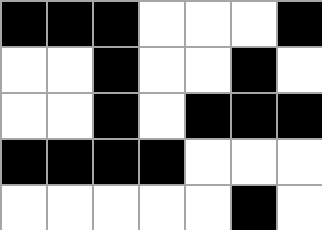[["black", "black", "black", "white", "white", "white", "black"], ["white", "white", "black", "white", "white", "black", "white"], ["white", "white", "black", "white", "black", "black", "black"], ["black", "black", "black", "black", "white", "white", "white"], ["white", "white", "white", "white", "white", "black", "white"]]